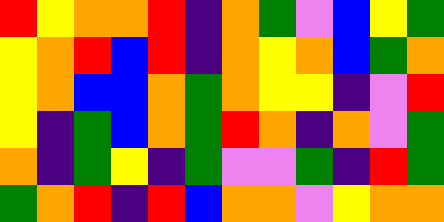[["red", "yellow", "orange", "orange", "red", "indigo", "orange", "green", "violet", "blue", "yellow", "green"], ["yellow", "orange", "red", "blue", "red", "indigo", "orange", "yellow", "orange", "blue", "green", "orange"], ["yellow", "orange", "blue", "blue", "orange", "green", "orange", "yellow", "yellow", "indigo", "violet", "red"], ["yellow", "indigo", "green", "blue", "orange", "green", "red", "orange", "indigo", "orange", "violet", "green"], ["orange", "indigo", "green", "yellow", "indigo", "green", "violet", "violet", "green", "indigo", "red", "green"], ["green", "orange", "red", "indigo", "red", "blue", "orange", "orange", "violet", "yellow", "orange", "orange"]]